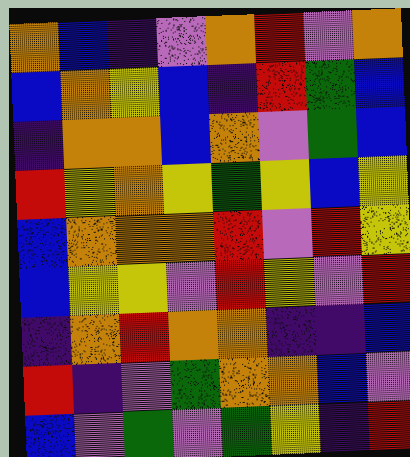[["orange", "blue", "indigo", "violet", "orange", "red", "violet", "orange"], ["blue", "orange", "yellow", "blue", "indigo", "red", "green", "blue"], ["indigo", "orange", "orange", "blue", "orange", "violet", "green", "blue"], ["red", "yellow", "orange", "yellow", "green", "yellow", "blue", "yellow"], ["blue", "orange", "orange", "orange", "red", "violet", "red", "yellow"], ["blue", "yellow", "yellow", "violet", "red", "yellow", "violet", "red"], ["indigo", "orange", "red", "orange", "orange", "indigo", "indigo", "blue"], ["red", "indigo", "violet", "green", "orange", "orange", "blue", "violet"], ["blue", "violet", "green", "violet", "green", "yellow", "indigo", "red"]]